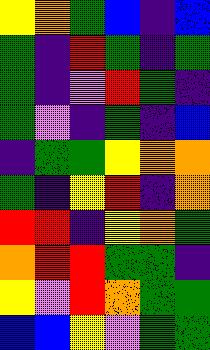[["yellow", "orange", "green", "blue", "indigo", "blue"], ["green", "indigo", "red", "green", "indigo", "green"], ["green", "indigo", "violet", "red", "green", "indigo"], ["green", "violet", "indigo", "green", "indigo", "blue"], ["indigo", "green", "green", "yellow", "orange", "orange"], ["green", "indigo", "yellow", "red", "indigo", "orange"], ["red", "red", "indigo", "yellow", "orange", "green"], ["orange", "red", "red", "green", "green", "indigo"], ["yellow", "violet", "red", "orange", "green", "green"], ["blue", "blue", "yellow", "violet", "green", "green"]]